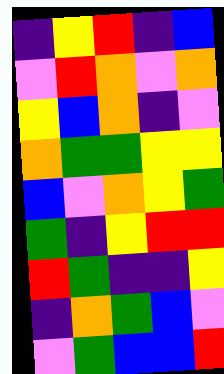[["indigo", "yellow", "red", "indigo", "blue"], ["violet", "red", "orange", "violet", "orange"], ["yellow", "blue", "orange", "indigo", "violet"], ["orange", "green", "green", "yellow", "yellow"], ["blue", "violet", "orange", "yellow", "green"], ["green", "indigo", "yellow", "red", "red"], ["red", "green", "indigo", "indigo", "yellow"], ["indigo", "orange", "green", "blue", "violet"], ["violet", "green", "blue", "blue", "red"]]